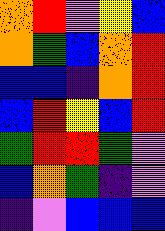[["orange", "red", "violet", "yellow", "blue"], ["orange", "green", "blue", "orange", "red"], ["blue", "blue", "indigo", "orange", "red"], ["blue", "red", "yellow", "blue", "red"], ["green", "red", "red", "green", "violet"], ["blue", "orange", "green", "indigo", "violet"], ["indigo", "violet", "blue", "blue", "blue"]]